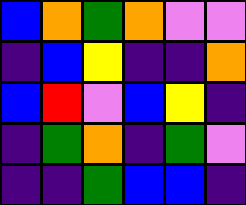[["blue", "orange", "green", "orange", "violet", "violet"], ["indigo", "blue", "yellow", "indigo", "indigo", "orange"], ["blue", "red", "violet", "blue", "yellow", "indigo"], ["indigo", "green", "orange", "indigo", "green", "violet"], ["indigo", "indigo", "green", "blue", "blue", "indigo"]]